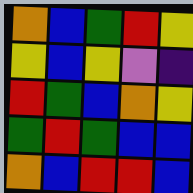[["orange", "blue", "green", "red", "yellow"], ["yellow", "blue", "yellow", "violet", "indigo"], ["red", "green", "blue", "orange", "yellow"], ["green", "red", "green", "blue", "blue"], ["orange", "blue", "red", "red", "blue"]]